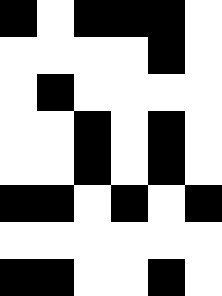[["black", "white", "black", "black", "black", "white"], ["white", "white", "white", "white", "black", "white"], ["white", "black", "white", "white", "white", "white"], ["white", "white", "black", "white", "black", "white"], ["white", "white", "black", "white", "black", "white"], ["black", "black", "white", "black", "white", "black"], ["white", "white", "white", "white", "white", "white"], ["black", "black", "white", "white", "black", "white"]]